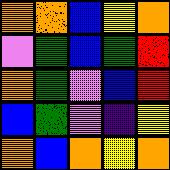[["orange", "orange", "blue", "yellow", "orange"], ["violet", "green", "blue", "green", "red"], ["orange", "green", "violet", "blue", "red"], ["blue", "green", "violet", "indigo", "yellow"], ["orange", "blue", "orange", "yellow", "orange"]]